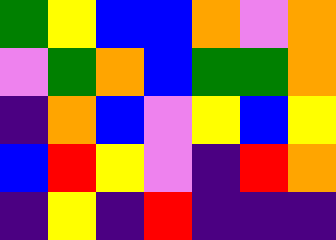[["green", "yellow", "blue", "blue", "orange", "violet", "orange"], ["violet", "green", "orange", "blue", "green", "green", "orange"], ["indigo", "orange", "blue", "violet", "yellow", "blue", "yellow"], ["blue", "red", "yellow", "violet", "indigo", "red", "orange"], ["indigo", "yellow", "indigo", "red", "indigo", "indigo", "indigo"]]